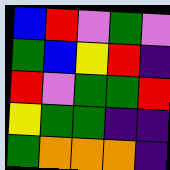[["blue", "red", "violet", "green", "violet"], ["green", "blue", "yellow", "red", "indigo"], ["red", "violet", "green", "green", "red"], ["yellow", "green", "green", "indigo", "indigo"], ["green", "orange", "orange", "orange", "indigo"]]